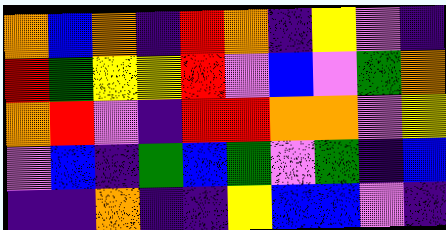[["orange", "blue", "orange", "indigo", "red", "orange", "indigo", "yellow", "violet", "indigo"], ["red", "green", "yellow", "yellow", "red", "violet", "blue", "violet", "green", "orange"], ["orange", "red", "violet", "indigo", "red", "red", "orange", "orange", "violet", "yellow"], ["violet", "blue", "indigo", "green", "blue", "green", "violet", "green", "indigo", "blue"], ["indigo", "indigo", "orange", "indigo", "indigo", "yellow", "blue", "blue", "violet", "indigo"]]